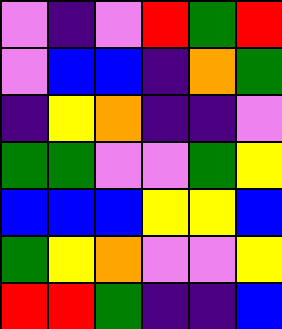[["violet", "indigo", "violet", "red", "green", "red"], ["violet", "blue", "blue", "indigo", "orange", "green"], ["indigo", "yellow", "orange", "indigo", "indigo", "violet"], ["green", "green", "violet", "violet", "green", "yellow"], ["blue", "blue", "blue", "yellow", "yellow", "blue"], ["green", "yellow", "orange", "violet", "violet", "yellow"], ["red", "red", "green", "indigo", "indigo", "blue"]]